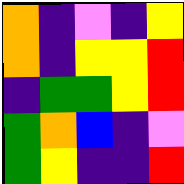[["orange", "indigo", "violet", "indigo", "yellow"], ["orange", "indigo", "yellow", "yellow", "red"], ["indigo", "green", "green", "yellow", "red"], ["green", "orange", "blue", "indigo", "violet"], ["green", "yellow", "indigo", "indigo", "red"]]